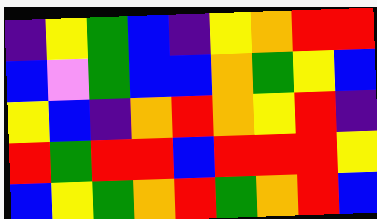[["indigo", "yellow", "green", "blue", "indigo", "yellow", "orange", "red", "red"], ["blue", "violet", "green", "blue", "blue", "orange", "green", "yellow", "blue"], ["yellow", "blue", "indigo", "orange", "red", "orange", "yellow", "red", "indigo"], ["red", "green", "red", "red", "blue", "red", "red", "red", "yellow"], ["blue", "yellow", "green", "orange", "red", "green", "orange", "red", "blue"]]